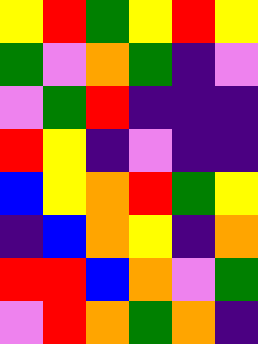[["yellow", "red", "green", "yellow", "red", "yellow"], ["green", "violet", "orange", "green", "indigo", "violet"], ["violet", "green", "red", "indigo", "indigo", "indigo"], ["red", "yellow", "indigo", "violet", "indigo", "indigo"], ["blue", "yellow", "orange", "red", "green", "yellow"], ["indigo", "blue", "orange", "yellow", "indigo", "orange"], ["red", "red", "blue", "orange", "violet", "green"], ["violet", "red", "orange", "green", "orange", "indigo"]]